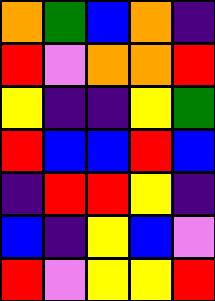[["orange", "green", "blue", "orange", "indigo"], ["red", "violet", "orange", "orange", "red"], ["yellow", "indigo", "indigo", "yellow", "green"], ["red", "blue", "blue", "red", "blue"], ["indigo", "red", "red", "yellow", "indigo"], ["blue", "indigo", "yellow", "blue", "violet"], ["red", "violet", "yellow", "yellow", "red"]]